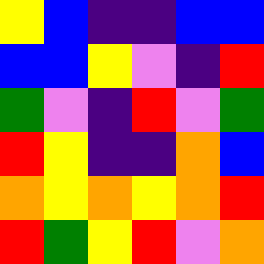[["yellow", "blue", "indigo", "indigo", "blue", "blue"], ["blue", "blue", "yellow", "violet", "indigo", "red"], ["green", "violet", "indigo", "red", "violet", "green"], ["red", "yellow", "indigo", "indigo", "orange", "blue"], ["orange", "yellow", "orange", "yellow", "orange", "red"], ["red", "green", "yellow", "red", "violet", "orange"]]